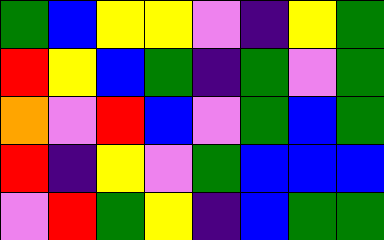[["green", "blue", "yellow", "yellow", "violet", "indigo", "yellow", "green"], ["red", "yellow", "blue", "green", "indigo", "green", "violet", "green"], ["orange", "violet", "red", "blue", "violet", "green", "blue", "green"], ["red", "indigo", "yellow", "violet", "green", "blue", "blue", "blue"], ["violet", "red", "green", "yellow", "indigo", "blue", "green", "green"]]